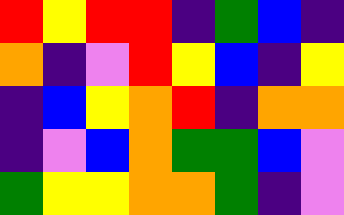[["red", "yellow", "red", "red", "indigo", "green", "blue", "indigo"], ["orange", "indigo", "violet", "red", "yellow", "blue", "indigo", "yellow"], ["indigo", "blue", "yellow", "orange", "red", "indigo", "orange", "orange"], ["indigo", "violet", "blue", "orange", "green", "green", "blue", "violet"], ["green", "yellow", "yellow", "orange", "orange", "green", "indigo", "violet"]]